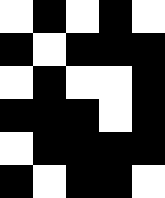[["white", "black", "white", "black", "white"], ["black", "white", "black", "black", "black"], ["white", "black", "white", "white", "black"], ["black", "black", "black", "white", "black"], ["white", "black", "black", "black", "black"], ["black", "white", "black", "black", "white"]]